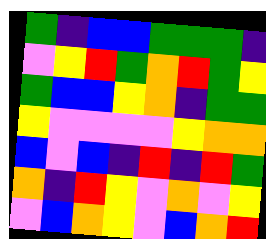[["green", "indigo", "blue", "blue", "green", "green", "green", "indigo"], ["violet", "yellow", "red", "green", "orange", "red", "green", "yellow"], ["green", "blue", "blue", "yellow", "orange", "indigo", "green", "green"], ["yellow", "violet", "violet", "violet", "violet", "yellow", "orange", "orange"], ["blue", "violet", "blue", "indigo", "red", "indigo", "red", "green"], ["orange", "indigo", "red", "yellow", "violet", "orange", "violet", "yellow"], ["violet", "blue", "orange", "yellow", "violet", "blue", "orange", "red"]]